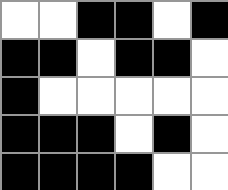[["white", "white", "black", "black", "white", "black"], ["black", "black", "white", "black", "black", "white"], ["black", "white", "white", "white", "white", "white"], ["black", "black", "black", "white", "black", "white"], ["black", "black", "black", "black", "white", "white"]]